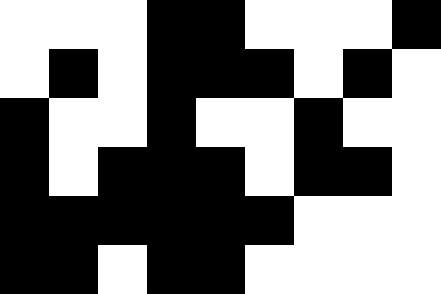[["white", "white", "white", "black", "black", "white", "white", "white", "black"], ["white", "black", "white", "black", "black", "black", "white", "black", "white"], ["black", "white", "white", "black", "white", "white", "black", "white", "white"], ["black", "white", "black", "black", "black", "white", "black", "black", "white"], ["black", "black", "black", "black", "black", "black", "white", "white", "white"], ["black", "black", "white", "black", "black", "white", "white", "white", "white"]]